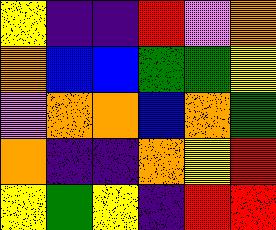[["yellow", "indigo", "indigo", "red", "violet", "orange"], ["orange", "blue", "blue", "green", "green", "yellow"], ["violet", "orange", "orange", "blue", "orange", "green"], ["orange", "indigo", "indigo", "orange", "yellow", "red"], ["yellow", "green", "yellow", "indigo", "red", "red"]]